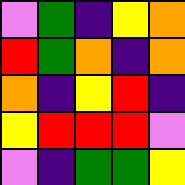[["violet", "green", "indigo", "yellow", "orange"], ["red", "green", "orange", "indigo", "orange"], ["orange", "indigo", "yellow", "red", "indigo"], ["yellow", "red", "red", "red", "violet"], ["violet", "indigo", "green", "green", "yellow"]]